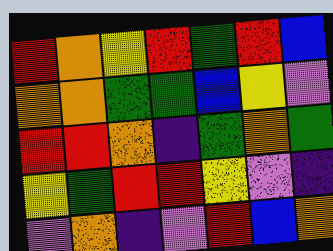[["red", "orange", "yellow", "red", "green", "red", "blue"], ["orange", "orange", "green", "green", "blue", "yellow", "violet"], ["red", "red", "orange", "indigo", "green", "orange", "green"], ["yellow", "green", "red", "red", "yellow", "violet", "indigo"], ["violet", "orange", "indigo", "violet", "red", "blue", "orange"]]